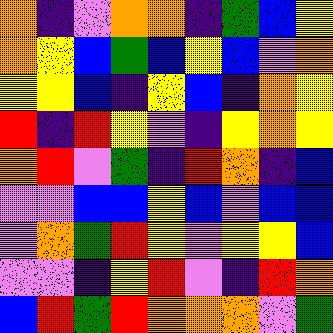[["orange", "indigo", "violet", "orange", "orange", "indigo", "green", "blue", "yellow"], ["orange", "yellow", "blue", "green", "blue", "yellow", "blue", "violet", "orange"], ["yellow", "yellow", "blue", "indigo", "yellow", "blue", "indigo", "orange", "yellow"], ["red", "indigo", "red", "yellow", "violet", "indigo", "yellow", "orange", "yellow"], ["orange", "red", "violet", "green", "indigo", "red", "orange", "indigo", "blue"], ["violet", "violet", "blue", "blue", "yellow", "blue", "violet", "blue", "blue"], ["violet", "orange", "green", "red", "yellow", "violet", "yellow", "yellow", "blue"], ["violet", "violet", "indigo", "yellow", "red", "violet", "indigo", "red", "orange"], ["blue", "red", "green", "red", "orange", "orange", "orange", "violet", "green"]]